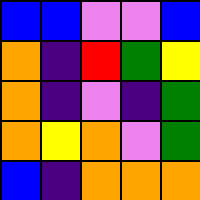[["blue", "blue", "violet", "violet", "blue"], ["orange", "indigo", "red", "green", "yellow"], ["orange", "indigo", "violet", "indigo", "green"], ["orange", "yellow", "orange", "violet", "green"], ["blue", "indigo", "orange", "orange", "orange"]]